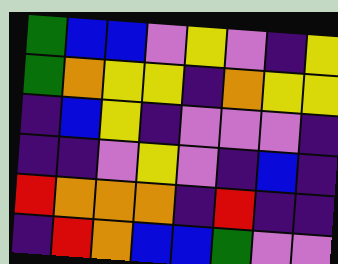[["green", "blue", "blue", "violet", "yellow", "violet", "indigo", "yellow"], ["green", "orange", "yellow", "yellow", "indigo", "orange", "yellow", "yellow"], ["indigo", "blue", "yellow", "indigo", "violet", "violet", "violet", "indigo"], ["indigo", "indigo", "violet", "yellow", "violet", "indigo", "blue", "indigo"], ["red", "orange", "orange", "orange", "indigo", "red", "indigo", "indigo"], ["indigo", "red", "orange", "blue", "blue", "green", "violet", "violet"]]